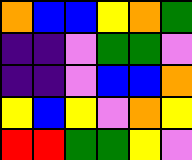[["orange", "blue", "blue", "yellow", "orange", "green"], ["indigo", "indigo", "violet", "green", "green", "violet"], ["indigo", "indigo", "violet", "blue", "blue", "orange"], ["yellow", "blue", "yellow", "violet", "orange", "yellow"], ["red", "red", "green", "green", "yellow", "violet"]]